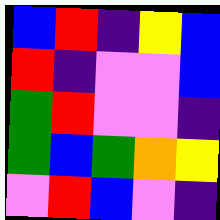[["blue", "red", "indigo", "yellow", "blue"], ["red", "indigo", "violet", "violet", "blue"], ["green", "red", "violet", "violet", "indigo"], ["green", "blue", "green", "orange", "yellow"], ["violet", "red", "blue", "violet", "indigo"]]